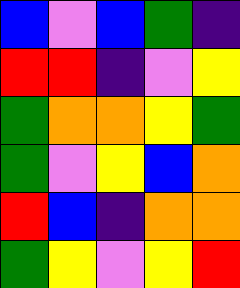[["blue", "violet", "blue", "green", "indigo"], ["red", "red", "indigo", "violet", "yellow"], ["green", "orange", "orange", "yellow", "green"], ["green", "violet", "yellow", "blue", "orange"], ["red", "blue", "indigo", "orange", "orange"], ["green", "yellow", "violet", "yellow", "red"]]